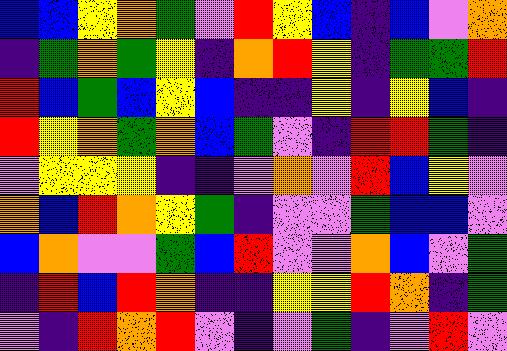[["blue", "blue", "yellow", "orange", "green", "violet", "red", "yellow", "blue", "indigo", "blue", "violet", "orange"], ["indigo", "green", "orange", "green", "yellow", "indigo", "orange", "red", "yellow", "indigo", "green", "green", "red"], ["red", "blue", "green", "blue", "yellow", "blue", "indigo", "indigo", "yellow", "indigo", "yellow", "blue", "indigo"], ["red", "yellow", "orange", "green", "orange", "blue", "green", "violet", "indigo", "red", "red", "green", "indigo"], ["violet", "yellow", "yellow", "yellow", "indigo", "indigo", "violet", "orange", "violet", "red", "blue", "yellow", "violet"], ["orange", "blue", "red", "orange", "yellow", "green", "indigo", "violet", "violet", "green", "blue", "blue", "violet"], ["blue", "orange", "violet", "violet", "green", "blue", "red", "violet", "violet", "orange", "blue", "violet", "green"], ["indigo", "red", "blue", "red", "orange", "indigo", "indigo", "yellow", "yellow", "red", "orange", "indigo", "green"], ["violet", "indigo", "red", "orange", "red", "violet", "indigo", "violet", "green", "indigo", "violet", "red", "violet"]]